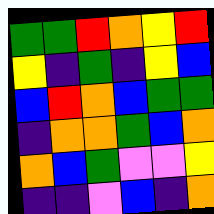[["green", "green", "red", "orange", "yellow", "red"], ["yellow", "indigo", "green", "indigo", "yellow", "blue"], ["blue", "red", "orange", "blue", "green", "green"], ["indigo", "orange", "orange", "green", "blue", "orange"], ["orange", "blue", "green", "violet", "violet", "yellow"], ["indigo", "indigo", "violet", "blue", "indigo", "orange"]]